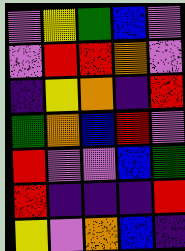[["violet", "yellow", "green", "blue", "violet"], ["violet", "red", "red", "orange", "violet"], ["indigo", "yellow", "orange", "indigo", "red"], ["green", "orange", "blue", "red", "violet"], ["red", "violet", "violet", "blue", "green"], ["red", "indigo", "indigo", "indigo", "red"], ["yellow", "violet", "orange", "blue", "indigo"]]